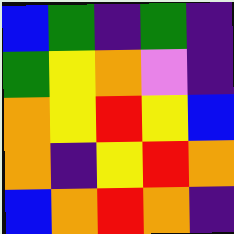[["blue", "green", "indigo", "green", "indigo"], ["green", "yellow", "orange", "violet", "indigo"], ["orange", "yellow", "red", "yellow", "blue"], ["orange", "indigo", "yellow", "red", "orange"], ["blue", "orange", "red", "orange", "indigo"]]